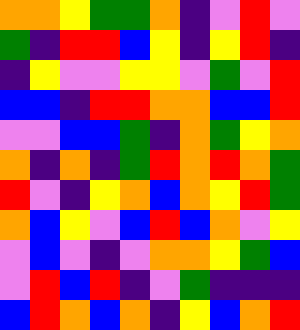[["orange", "orange", "yellow", "green", "green", "orange", "indigo", "violet", "red", "violet"], ["green", "indigo", "red", "red", "blue", "yellow", "indigo", "yellow", "red", "indigo"], ["indigo", "yellow", "violet", "violet", "yellow", "yellow", "violet", "green", "violet", "red"], ["blue", "blue", "indigo", "red", "red", "orange", "orange", "blue", "blue", "red"], ["violet", "violet", "blue", "blue", "green", "indigo", "orange", "green", "yellow", "orange"], ["orange", "indigo", "orange", "indigo", "green", "red", "orange", "red", "orange", "green"], ["red", "violet", "indigo", "yellow", "orange", "blue", "orange", "yellow", "red", "green"], ["orange", "blue", "yellow", "violet", "blue", "red", "blue", "orange", "violet", "yellow"], ["violet", "blue", "violet", "indigo", "violet", "orange", "orange", "yellow", "green", "blue"], ["violet", "red", "blue", "red", "indigo", "violet", "green", "indigo", "indigo", "indigo"], ["blue", "red", "orange", "blue", "orange", "indigo", "yellow", "blue", "orange", "red"]]